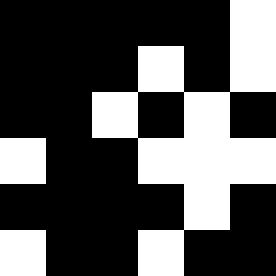[["black", "black", "black", "black", "black", "white"], ["black", "black", "black", "white", "black", "white"], ["black", "black", "white", "black", "white", "black"], ["white", "black", "black", "white", "white", "white"], ["black", "black", "black", "black", "white", "black"], ["white", "black", "black", "white", "black", "black"]]